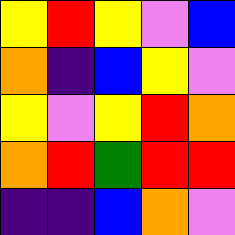[["yellow", "red", "yellow", "violet", "blue"], ["orange", "indigo", "blue", "yellow", "violet"], ["yellow", "violet", "yellow", "red", "orange"], ["orange", "red", "green", "red", "red"], ["indigo", "indigo", "blue", "orange", "violet"]]